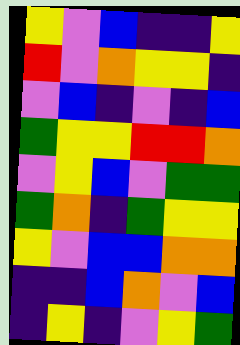[["yellow", "violet", "blue", "indigo", "indigo", "yellow"], ["red", "violet", "orange", "yellow", "yellow", "indigo"], ["violet", "blue", "indigo", "violet", "indigo", "blue"], ["green", "yellow", "yellow", "red", "red", "orange"], ["violet", "yellow", "blue", "violet", "green", "green"], ["green", "orange", "indigo", "green", "yellow", "yellow"], ["yellow", "violet", "blue", "blue", "orange", "orange"], ["indigo", "indigo", "blue", "orange", "violet", "blue"], ["indigo", "yellow", "indigo", "violet", "yellow", "green"]]